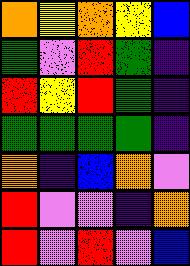[["orange", "yellow", "orange", "yellow", "blue"], ["green", "violet", "red", "green", "indigo"], ["red", "yellow", "red", "green", "indigo"], ["green", "green", "green", "green", "indigo"], ["orange", "indigo", "blue", "orange", "violet"], ["red", "violet", "violet", "indigo", "orange"], ["red", "violet", "red", "violet", "blue"]]